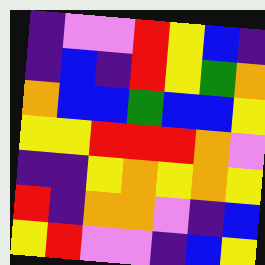[["indigo", "violet", "violet", "red", "yellow", "blue", "indigo"], ["indigo", "blue", "indigo", "red", "yellow", "green", "orange"], ["orange", "blue", "blue", "green", "blue", "blue", "yellow"], ["yellow", "yellow", "red", "red", "red", "orange", "violet"], ["indigo", "indigo", "yellow", "orange", "yellow", "orange", "yellow"], ["red", "indigo", "orange", "orange", "violet", "indigo", "blue"], ["yellow", "red", "violet", "violet", "indigo", "blue", "yellow"]]